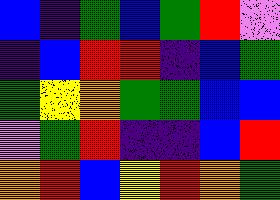[["blue", "indigo", "green", "blue", "green", "red", "violet"], ["indigo", "blue", "red", "red", "indigo", "blue", "green"], ["green", "yellow", "orange", "green", "green", "blue", "blue"], ["violet", "green", "red", "indigo", "indigo", "blue", "red"], ["orange", "red", "blue", "yellow", "red", "orange", "green"]]